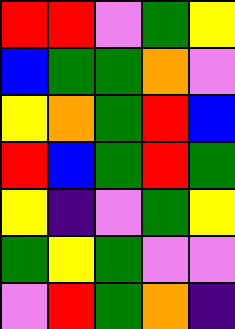[["red", "red", "violet", "green", "yellow"], ["blue", "green", "green", "orange", "violet"], ["yellow", "orange", "green", "red", "blue"], ["red", "blue", "green", "red", "green"], ["yellow", "indigo", "violet", "green", "yellow"], ["green", "yellow", "green", "violet", "violet"], ["violet", "red", "green", "orange", "indigo"]]